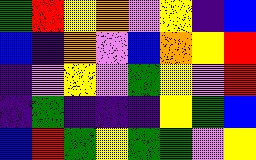[["green", "red", "yellow", "orange", "violet", "yellow", "indigo", "blue"], ["blue", "indigo", "orange", "violet", "blue", "orange", "yellow", "red"], ["indigo", "violet", "yellow", "violet", "green", "yellow", "violet", "red"], ["indigo", "green", "indigo", "indigo", "indigo", "yellow", "green", "blue"], ["blue", "red", "green", "yellow", "green", "green", "violet", "yellow"]]